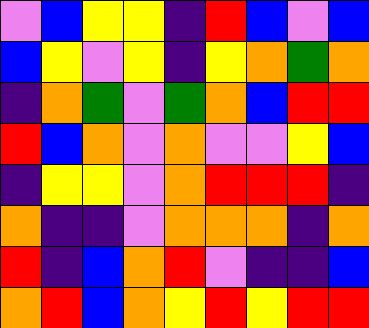[["violet", "blue", "yellow", "yellow", "indigo", "red", "blue", "violet", "blue"], ["blue", "yellow", "violet", "yellow", "indigo", "yellow", "orange", "green", "orange"], ["indigo", "orange", "green", "violet", "green", "orange", "blue", "red", "red"], ["red", "blue", "orange", "violet", "orange", "violet", "violet", "yellow", "blue"], ["indigo", "yellow", "yellow", "violet", "orange", "red", "red", "red", "indigo"], ["orange", "indigo", "indigo", "violet", "orange", "orange", "orange", "indigo", "orange"], ["red", "indigo", "blue", "orange", "red", "violet", "indigo", "indigo", "blue"], ["orange", "red", "blue", "orange", "yellow", "red", "yellow", "red", "red"]]